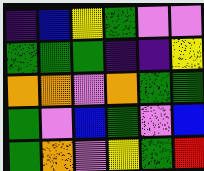[["indigo", "blue", "yellow", "green", "violet", "violet"], ["green", "green", "green", "indigo", "indigo", "yellow"], ["orange", "orange", "violet", "orange", "green", "green"], ["green", "violet", "blue", "green", "violet", "blue"], ["green", "orange", "violet", "yellow", "green", "red"]]